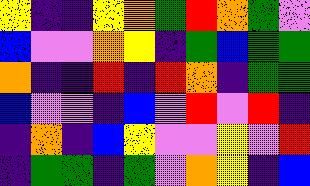[["yellow", "indigo", "indigo", "yellow", "orange", "green", "red", "orange", "green", "violet"], ["blue", "violet", "violet", "orange", "yellow", "indigo", "green", "blue", "green", "green"], ["orange", "indigo", "indigo", "red", "indigo", "red", "orange", "indigo", "green", "green"], ["blue", "violet", "violet", "indigo", "blue", "violet", "red", "violet", "red", "indigo"], ["indigo", "orange", "indigo", "blue", "yellow", "violet", "violet", "yellow", "violet", "red"], ["indigo", "green", "green", "indigo", "green", "violet", "orange", "yellow", "indigo", "blue"]]